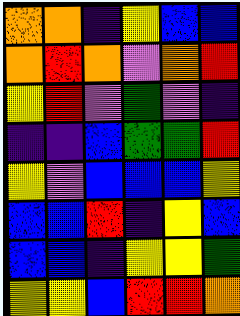[["orange", "orange", "indigo", "yellow", "blue", "blue"], ["orange", "red", "orange", "violet", "orange", "red"], ["yellow", "red", "violet", "green", "violet", "indigo"], ["indigo", "indigo", "blue", "green", "green", "red"], ["yellow", "violet", "blue", "blue", "blue", "yellow"], ["blue", "blue", "red", "indigo", "yellow", "blue"], ["blue", "blue", "indigo", "yellow", "yellow", "green"], ["yellow", "yellow", "blue", "red", "red", "orange"]]